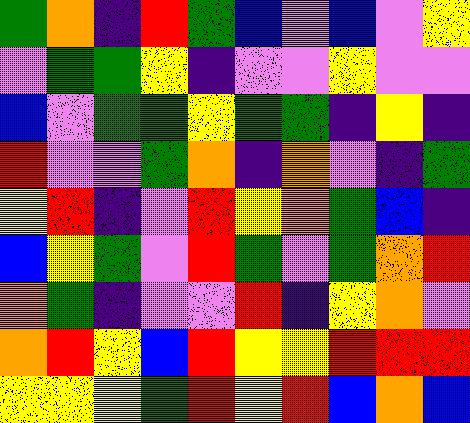[["green", "orange", "indigo", "red", "green", "blue", "violet", "blue", "violet", "yellow"], ["violet", "green", "green", "yellow", "indigo", "violet", "violet", "yellow", "violet", "violet"], ["blue", "violet", "green", "green", "yellow", "green", "green", "indigo", "yellow", "indigo"], ["red", "violet", "violet", "green", "orange", "indigo", "orange", "violet", "indigo", "green"], ["yellow", "red", "indigo", "violet", "red", "yellow", "orange", "green", "blue", "indigo"], ["blue", "yellow", "green", "violet", "red", "green", "violet", "green", "orange", "red"], ["orange", "green", "indigo", "violet", "violet", "red", "indigo", "yellow", "orange", "violet"], ["orange", "red", "yellow", "blue", "red", "yellow", "yellow", "red", "red", "red"], ["yellow", "yellow", "yellow", "green", "red", "yellow", "red", "blue", "orange", "blue"]]